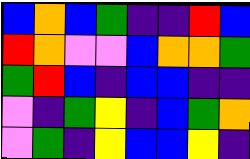[["blue", "orange", "blue", "green", "indigo", "indigo", "red", "blue"], ["red", "orange", "violet", "violet", "blue", "orange", "orange", "green"], ["green", "red", "blue", "indigo", "blue", "blue", "indigo", "indigo"], ["violet", "indigo", "green", "yellow", "indigo", "blue", "green", "orange"], ["violet", "green", "indigo", "yellow", "blue", "blue", "yellow", "indigo"]]